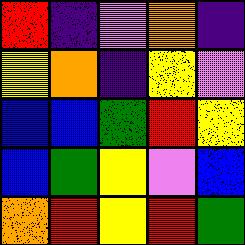[["red", "indigo", "violet", "orange", "indigo"], ["yellow", "orange", "indigo", "yellow", "violet"], ["blue", "blue", "green", "red", "yellow"], ["blue", "green", "yellow", "violet", "blue"], ["orange", "red", "yellow", "red", "green"]]